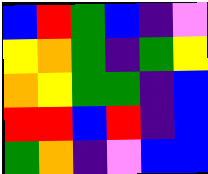[["blue", "red", "green", "blue", "indigo", "violet"], ["yellow", "orange", "green", "indigo", "green", "yellow"], ["orange", "yellow", "green", "green", "indigo", "blue"], ["red", "red", "blue", "red", "indigo", "blue"], ["green", "orange", "indigo", "violet", "blue", "blue"]]